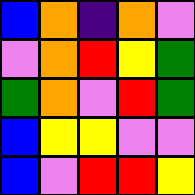[["blue", "orange", "indigo", "orange", "violet"], ["violet", "orange", "red", "yellow", "green"], ["green", "orange", "violet", "red", "green"], ["blue", "yellow", "yellow", "violet", "violet"], ["blue", "violet", "red", "red", "yellow"]]